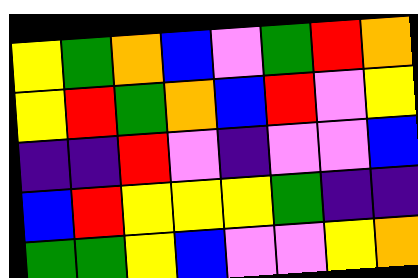[["yellow", "green", "orange", "blue", "violet", "green", "red", "orange"], ["yellow", "red", "green", "orange", "blue", "red", "violet", "yellow"], ["indigo", "indigo", "red", "violet", "indigo", "violet", "violet", "blue"], ["blue", "red", "yellow", "yellow", "yellow", "green", "indigo", "indigo"], ["green", "green", "yellow", "blue", "violet", "violet", "yellow", "orange"]]